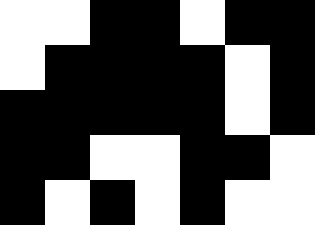[["white", "white", "black", "black", "white", "black", "black"], ["white", "black", "black", "black", "black", "white", "black"], ["black", "black", "black", "black", "black", "white", "black"], ["black", "black", "white", "white", "black", "black", "white"], ["black", "white", "black", "white", "black", "white", "white"]]